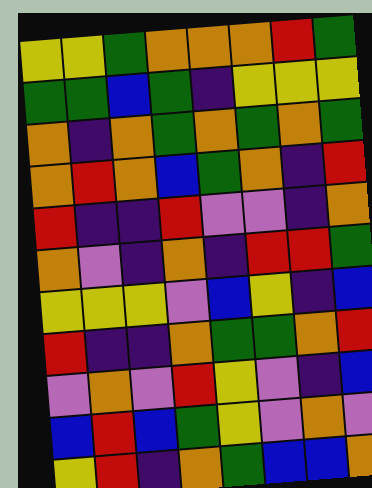[["yellow", "yellow", "green", "orange", "orange", "orange", "red", "green"], ["green", "green", "blue", "green", "indigo", "yellow", "yellow", "yellow"], ["orange", "indigo", "orange", "green", "orange", "green", "orange", "green"], ["orange", "red", "orange", "blue", "green", "orange", "indigo", "red"], ["red", "indigo", "indigo", "red", "violet", "violet", "indigo", "orange"], ["orange", "violet", "indigo", "orange", "indigo", "red", "red", "green"], ["yellow", "yellow", "yellow", "violet", "blue", "yellow", "indigo", "blue"], ["red", "indigo", "indigo", "orange", "green", "green", "orange", "red"], ["violet", "orange", "violet", "red", "yellow", "violet", "indigo", "blue"], ["blue", "red", "blue", "green", "yellow", "violet", "orange", "violet"], ["yellow", "red", "indigo", "orange", "green", "blue", "blue", "orange"]]